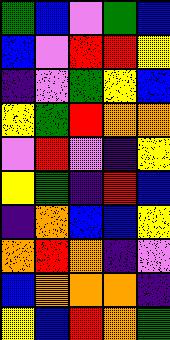[["green", "blue", "violet", "green", "blue"], ["blue", "violet", "red", "red", "yellow"], ["indigo", "violet", "green", "yellow", "blue"], ["yellow", "green", "red", "orange", "orange"], ["violet", "red", "violet", "indigo", "yellow"], ["yellow", "green", "indigo", "red", "blue"], ["indigo", "orange", "blue", "blue", "yellow"], ["orange", "red", "orange", "indigo", "violet"], ["blue", "orange", "orange", "orange", "indigo"], ["yellow", "blue", "red", "orange", "green"]]